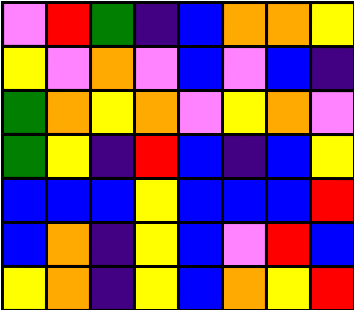[["violet", "red", "green", "indigo", "blue", "orange", "orange", "yellow"], ["yellow", "violet", "orange", "violet", "blue", "violet", "blue", "indigo"], ["green", "orange", "yellow", "orange", "violet", "yellow", "orange", "violet"], ["green", "yellow", "indigo", "red", "blue", "indigo", "blue", "yellow"], ["blue", "blue", "blue", "yellow", "blue", "blue", "blue", "red"], ["blue", "orange", "indigo", "yellow", "blue", "violet", "red", "blue"], ["yellow", "orange", "indigo", "yellow", "blue", "orange", "yellow", "red"]]